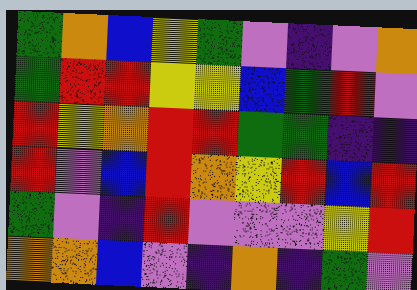[["green", "orange", "blue", "yellow", "green", "violet", "indigo", "violet", "orange"], ["green", "red", "red", "yellow", "yellow", "blue", "green", "red", "violet"], ["red", "yellow", "orange", "red", "red", "green", "green", "indigo", "indigo"], ["red", "violet", "blue", "red", "orange", "yellow", "red", "blue", "red"], ["green", "violet", "indigo", "red", "violet", "violet", "violet", "yellow", "red"], ["orange", "orange", "blue", "violet", "indigo", "orange", "indigo", "green", "violet"]]